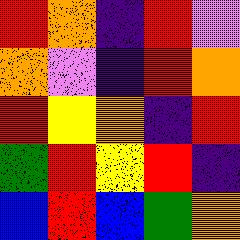[["red", "orange", "indigo", "red", "violet"], ["orange", "violet", "indigo", "red", "orange"], ["red", "yellow", "orange", "indigo", "red"], ["green", "red", "yellow", "red", "indigo"], ["blue", "red", "blue", "green", "orange"]]